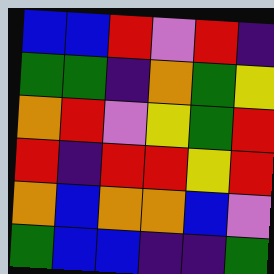[["blue", "blue", "red", "violet", "red", "indigo"], ["green", "green", "indigo", "orange", "green", "yellow"], ["orange", "red", "violet", "yellow", "green", "red"], ["red", "indigo", "red", "red", "yellow", "red"], ["orange", "blue", "orange", "orange", "blue", "violet"], ["green", "blue", "blue", "indigo", "indigo", "green"]]